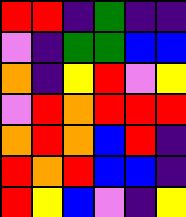[["red", "red", "indigo", "green", "indigo", "indigo"], ["violet", "indigo", "green", "green", "blue", "blue"], ["orange", "indigo", "yellow", "red", "violet", "yellow"], ["violet", "red", "orange", "red", "red", "red"], ["orange", "red", "orange", "blue", "red", "indigo"], ["red", "orange", "red", "blue", "blue", "indigo"], ["red", "yellow", "blue", "violet", "indigo", "yellow"]]